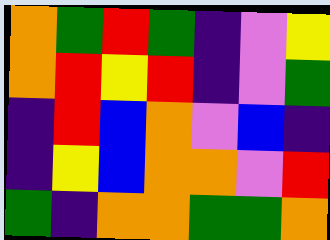[["orange", "green", "red", "green", "indigo", "violet", "yellow"], ["orange", "red", "yellow", "red", "indigo", "violet", "green"], ["indigo", "red", "blue", "orange", "violet", "blue", "indigo"], ["indigo", "yellow", "blue", "orange", "orange", "violet", "red"], ["green", "indigo", "orange", "orange", "green", "green", "orange"]]